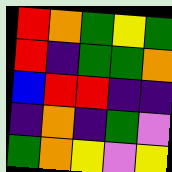[["red", "orange", "green", "yellow", "green"], ["red", "indigo", "green", "green", "orange"], ["blue", "red", "red", "indigo", "indigo"], ["indigo", "orange", "indigo", "green", "violet"], ["green", "orange", "yellow", "violet", "yellow"]]